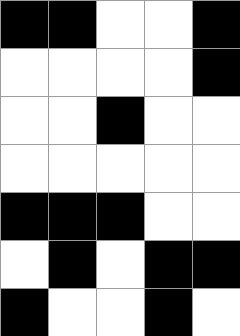[["black", "black", "white", "white", "black"], ["white", "white", "white", "white", "black"], ["white", "white", "black", "white", "white"], ["white", "white", "white", "white", "white"], ["black", "black", "black", "white", "white"], ["white", "black", "white", "black", "black"], ["black", "white", "white", "black", "white"]]